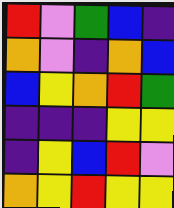[["red", "violet", "green", "blue", "indigo"], ["orange", "violet", "indigo", "orange", "blue"], ["blue", "yellow", "orange", "red", "green"], ["indigo", "indigo", "indigo", "yellow", "yellow"], ["indigo", "yellow", "blue", "red", "violet"], ["orange", "yellow", "red", "yellow", "yellow"]]